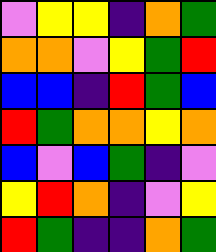[["violet", "yellow", "yellow", "indigo", "orange", "green"], ["orange", "orange", "violet", "yellow", "green", "red"], ["blue", "blue", "indigo", "red", "green", "blue"], ["red", "green", "orange", "orange", "yellow", "orange"], ["blue", "violet", "blue", "green", "indigo", "violet"], ["yellow", "red", "orange", "indigo", "violet", "yellow"], ["red", "green", "indigo", "indigo", "orange", "green"]]